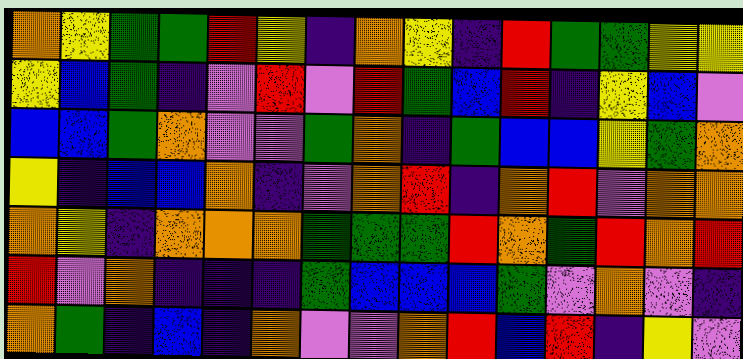[["orange", "yellow", "green", "green", "red", "yellow", "indigo", "orange", "yellow", "indigo", "red", "green", "green", "yellow", "yellow"], ["yellow", "blue", "green", "indigo", "violet", "red", "violet", "red", "green", "blue", "red", "indigo", "yellow", "blue", "violet"], ["blue", "blue", "green", "orange", "violet", "violet", "green", "orange", "indigo", "green", "blue", "blue", "yellow", "green", "orange"], ["yellow", "indigo", "blue", "blue", "orange", "indigo", "violet", "orange", "red", "indigo", "orange", "red", "violet", "orange", "orange"], ["orange", "yellow", "indigo", "orange", "orange", "orange", "green", "green", "green", "red", "orange", "green", "red", "orange", "red"], ["red", "violet", "orange", "indigo", "indigo", "indigo", "green", "blue", "blue", "blue", "green", "violet", "orange", "violet", "indigo"], ["orange", "green", "indigo", "blue", "indigo", "orange", "violet", "violet", "orange", "red", "blue", "red", "indigo", "yellow", "violet"]]